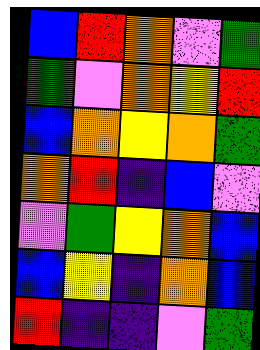[["blue", "red", "orange", "violet", "green"], ["green", "violet", "orange", "yellow", "red"], ["blue", "orange", "yellow", "orange", "green"], ["orange", "red", "indigo", "blue", "violet"], ["violet", "green", "yellow", "orange", "blue"], ["blue", "yellow", "indigo", "orange", "blue"], ["red", "indigo", "indigo", "violet", "green"]]